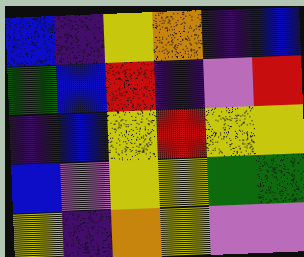[["blue", "indigo", "yellow", "orange", "indigo", "blue"], ["green", "blue", "red", "indigo", "violet", "red"], ["indigo", "blue", "yellow", "red", "yellow", "yellow"], ["blue", "violet", "yellow", "yellow", "green", "green"], ["yellow", "indigo", "orange", "yellow", "violet", "violet"]]